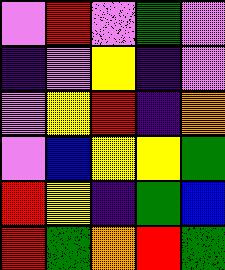[["violet", "red", "violet", "green", "violet"], ["indigo", "violet", "yellow", "indigo", "violet"], ["violet", "yellow", "red", "indigo", "orange"], ["violet", "blue", "yellow", "yellow", "green"], ["red", "yellow", "indigo", "green", "blue"], ["red", "green", "orange", "red", "green"]]